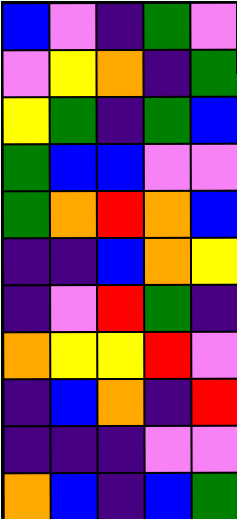[["blue", "violet", "indigo", "green", "violet"], ["violet", "yellow", "orange", "indigo", "green"], ["yellow", "green", "indigo", "green", "blue"], ["green", "blue", "blue", "violet", "violet"], ["green", "orange", "red", "orange", "blue"], ["indigo", "indigo", "blue", "orange", "yellow"], ["indigo", "violet", "red", "green", "indigo"], ["orange", "yellow", "yellow", "red", "violet"], ["indigo", "blue", "orange", "indigo", "red"], ["indigo", "indigo", "indigo", "violet", "violet"], ["orange", "blue", "indigo", "blue", "green"]]